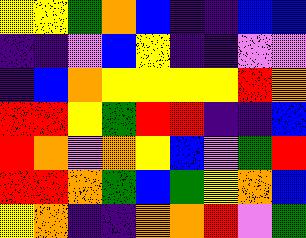[["yellow", "yellow", "green", "orange", "blue", "indigo", "indigo", "blue", "blue"], ["indigo", "indigo", "violet", "blue", "yellow", "indigo", "indigo", "violet", "violet"], ["indigo", "blue", "orange", "yellow", "yellow", "yellow", "yellow", "red", "orange"], ["red", "red", "yellow", "green", "red", "red", "indigo", "indigo", "blue"], ["red", "orange", "violet", "orange", "yellow", "blue", "violet", "green", "red"], ["red", "red", "orange", "green", "blue", "green", "yellow", "orange", "blue"], ["yellow", "orange", "indigo", "indigo", "orange", "orange", "red", "violet", "green"]]